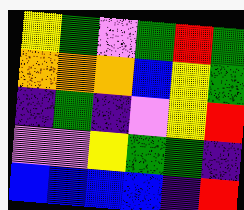[["yellow", "green", "violet", "green", "red", "green"], ["orange", "orange", "orange", "blue", "yellow", "green"], ["indigo", "green", "indigo", "violet", "yellow", "red"], ["violet", "violet", "yellow", "green", "green", "indigo"], ["blue", "blue", "blue", "blue", "indigo", "red"]]